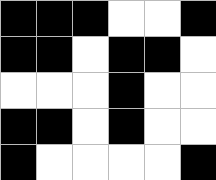[["black", "black", "black", "white", "white", "black"], ["black", "black", "white", "black", "black", "white"], ["white", "white", "white", "black", "white", "white"], ["black", "black", "white", "black", "white", "white"], ["black", "white", "white", "white", "white", "black"]]